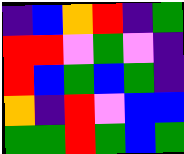[["indigo", "blue", "orange", "red", "indigo", "green"], ["red", "red", "violet", "green", "violet", "indigo"], ["red", "blue", "green", "blue", "green", "indigo"], ["orange", "indigo", "red", "violet", "blue", "blue"], ["green", "green", "red", "green", "blue", "green"]]